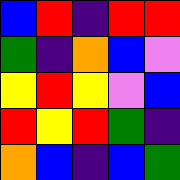[["blue", "red", "indigo", "red", "red"], ["green", "indigo", "orange", "blue", "violet"], ["yellow", "red", "yellow", "violet", "blue"], ["red", "yellow", "red", "green", "indigo"], ["orange", "blue", "indigo", "blue", "green"]]